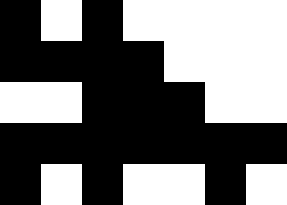[["black", "white", "black", "white", "white", "white", "white"], ["black", "black", "black", "black", "white", "white", "white"], ["white", "white", "black", "black", "black", "white", "white"], ["black", "black", "black", "black", "black", "black", "black"], ["black", "white", "black", "white", "white", "black", "white"]]